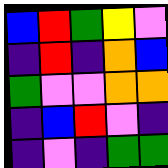[["blue", "red", "green", "yellow", "violet"], ["indigo", "red", "indigo", "orange", "blue"], ["green", "violet", "violet", "orange", "orange"], ["indigo", "blue", "red", "violet", "indigo"], ["indigo", "violet", "indigo", "green", "green"]]